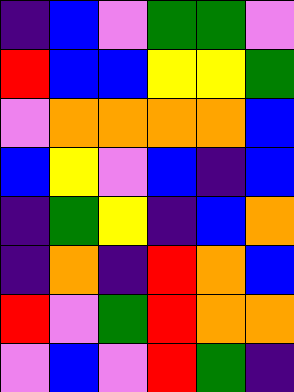[["indigo", "blue", "violet", "green", "green", "violet"], ["red", "blue", "blue", "yellow", "yellow", "green"], ["violet", "orange", "orange", "orange", "orange", "blue"], ["blue", "yellow", "violet", "blue", "indigo", "blue"], ["indigo", "green", "yellow", "indigo", "blue", "orange"], ["indigo", "orange", "indigo", "red", "orange", "blue"], ["red", "violet", "green", "red", "orange", "orange"], ["violet", "blue", "violet", "red", "green", "indigo"]]